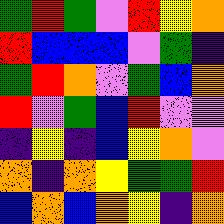[["green", "red", "green", "violet", "red", "yellow", "orange"], ["red", "blue", "blue", "blue", "violet", "green", "indigo"], ["green", "red", "orange", "violet", "green", "blue", "orange"], ["red", "violet", "green", "blue", "red", "violet", "violet"], ["indigo", "yellow", "indigo", "blue", "yellow", "orange", "violet"], ["orange", "indigo", "orange", "yellow", "green", "green", "red"], ["blue", "orange", "blue", "orange", "yellow", "indigo", "orange"]]